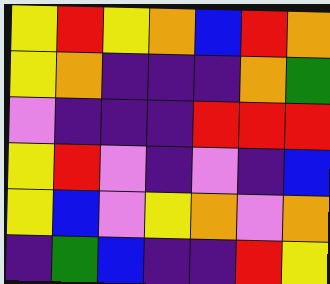[["yellow", "red", "yellow", "orange", "blue", "red", "orange"], ["yellow", "orange", "indigo", "indigo", "indigo", "orange", "green"], ["violet", "indigo", "indigo", "indigo", "red", "red", "red"], ["yellow", "red", "violet", "indigo", "violet", "indigo", "blue"], ["yellow", "blue", "violet", "yellow", "orange", "violet", "orange"], ["indigo", "green", "blue", "indigo", "indigo", "red", "yellow"]]